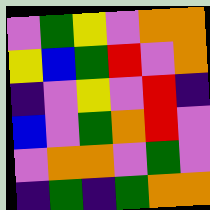[["violet", "green", "yellow", "violet", "orange", "orange"], ["yellow", "blue", "green", "red", "violet", "orange"], ["indigo", "violet", "yellow", "violet", "red", "indigo"], ["blue", "violet", "green", "orange", "red", "violet"], ["violet", "orange", "orange", "violet", "green", "violet"], ["indigo", "green", "indigo", "green", "orange", "orange"]]